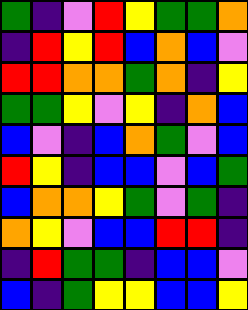[["green", "indigo", "violet", "red", "yellow", "green", "green", "orange"], ["indigo", "red", "yellow", "red", "blue", "orange", "blue", "violet"], ["red", "red", "orange", "orange", "green", "orange", "indigo", "yellow"], ["green", "green", "yellow", "violet", "yellow", "indigo", "orange", "blue"], ["blue", "violet", "indigo", "blue", "orange", "green", "violet", "blue"], ["red", "yellow", "indigo", "blue", "blue", "violet", "blue", "green"], ["blue", "orange", "orange", "yellow", "green", "violet", "green", "indigo"], ["orange", "yellow", "violet", "blue", "blue", "red", "red", "indigo"], ["indigo", "red", "green", "green", "indigo", "blue", "blue", "violet"], ["blue", "indigo", "green", "yellow", "yellow", "blue", "blue", "yellow"]]